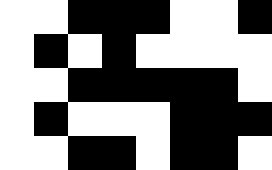[["white", "white", "black", "black", "black", "white", "white", "black"], ["white", "black", "white", "black", "white", "white", "white", "white"], ["white", "white", "black", "black", "black", "black", "black", "white"], ["white", "black", "white", "white", "white", "black", "black", "black"], ["white", "white", "black", "black", "white", "black", "black", "white"]]